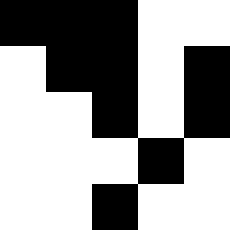[["black", "black", "black", "white", "white"], ["white", "black", "black", "white", "black"], ["white", "white", "black", "white", "black"], ["white", "white", "white", "black", "white"], ["white", "white", "black", "white", "white"]]